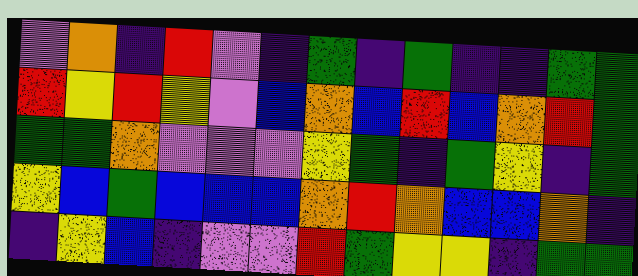[["violet", "orange", "indigo", "red", "violet", "indigo", "green", "indigo", "green", "indigo", "indigo", "green", "green"], ["red", "yellow", "red", "yellow", "violet", "blue", "orange", "blue", "red", "blue", "orange", "red", "green"], ["green", "green", "orange", "violet", "violet", "violet", "yellow", "green", "indigo", "green", "yellow", "indigo", "green"], ["yellow", "blue", "green", "blue", "blue", "blue", "orange", "red", "orange", "blue", "blue", "orange", "indigo"], ["indigo", "yellow", "blue", "indigo", "violet", "violet", "red", "green", "yellow", "yellow", "indigo", "green", "green"]]